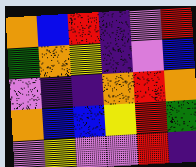[["orange", "blue", "red", "indigo", "violet", "red"], ["green", "orange", "yellow", "indigo", "violet", "blue"], ["violet", "indigo", "indigo", "orange", "red", "orange"], ["orange", "blue", "blue", "yellow", "red", "green"], ["violet", "yellow", "violet", "violet", "red", "indigo"]]